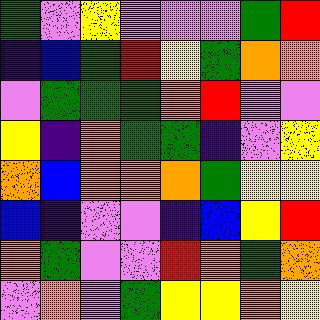[["green", "violet", "yellow", "violet", "violet", "violet", "green", "red"], ["indigo", "blue", "green", "red", "yellow", "green", "orange", "orange"], ["violet", "green", "green", "green", "orange", "red", "violet", "violet"], ["yellow", "indigo", "orange", "green", "green", "indigo", "violet", "yellow"], ["orange", "blue", "orange", "orange", "orange", "green", "yellow", "yellow"], ["blue", "indigo", "violet", "violet", "indigo", "blue", "yellow", "red"], ["orange", "green", "violet", "violet", "red", "orange", "green", "orange"], ["violet", "orange", "violet", "green", "yellow", "yellow", "orange", "yellow"]]